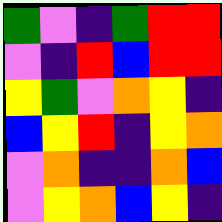[["green", "violet", "indigo", "green", "red", "red"], ["violet", "indigo", "red", "blue", "red", "red"], ["yellow", "green", "violet", "orange", "yellow", "indigo"], ["blue", "yellow", "red", "indigo", "yellow", "orange"], ["violet", "orange", "indigo", "indigo", "orange", "blue"], ["violet", "yellow", "orange", "blue", "yellow", "indigo"]]